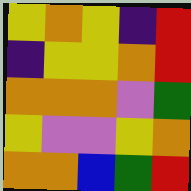[["yellow", "orange", "yellow", "indigo", "red"], ["indigo", "yellow", "yellow", "orange", "red"], ["orange", "orange", "orange", "violet", "green"], ["yellow", "violet", "violet", "yellow", "orange"], ["orange", "orange", "blue", "green", "red"]]